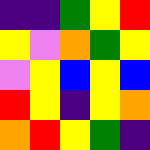[["indigo", "indigo", "green", "yellow", "red"], ["yellow", "violet", "orange", "green", "yellow"], ["violet", "yellow", "blue", "yellow", "blue"], ["red", "yellow", "indigo", "yellow", "orange"], ["orange", "red", "yellow", "green", "indigo"]]